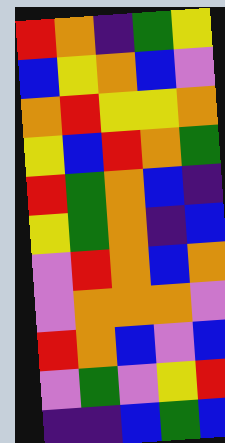[["red", "orange", "indigo", "green", "yellow"], ["blue", "yellow", "orange", "blue", "violet"], ["orange", "red", "yellow", "yellow", "orange"], ["yellow", "blue", "red", "orange", "green"], ["red", "green", "orange", "blue", "indigo"], ["yellow", "green", "orange", "indigo", "blue"], ["violet", "red", "orange", "blue", "orange"], ["violet", "orange", "orange", "orange", "violet"], ["red", "orange", "blue", "violet", "blue"], ["violet", "green", "violet", "yellow", "red"], ["indigo", "indigo", "blue", "green", "blue"]]